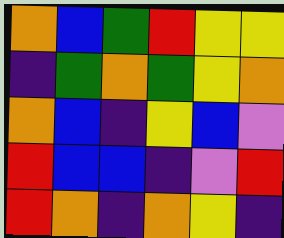[["orange", "blue", "green", "red", "yellow", "yellow"], ["indigo", "green", "orange", "green", "yellow", "orange"], ["orange", "blue", "indigo", "yellow", "blue", "violet"], ["red", "blue", "blue", "indigo", "violet", "red"], ["red", "orange", "indigo", "orange", "yellow", "indigo"]]